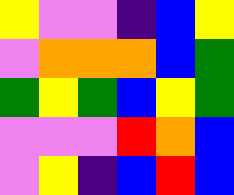[["yellow", "violet", "violet", "indigo", "blue", "yellow"], ["violet", "orange", "orange", "orange", "blue", "green"], ["green", "yellow", "green", "blue", "yellow", "green"], ["violet", "violet", "violet", "red", "orange", "blue"], ["violet", "yellow", "indigo", "blue", "red", "blue"]]